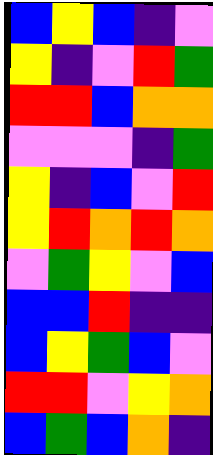[["blue", "yellow", "blue", "indigo", "violet"], ["yellow", "indigo", "violet", "red", "green"], ["red", "red", "blue", "orange", "orange"], ["violet", "violet", "violet", "indigo", "green"], ["yellow", "indigo", "blue", "violet", "red"], ["yellow", "red", "orange", "red", "orange"], ["violet", "green", "yellow", "violet", "blue"], ["blue", "blue", "red", "indigo", "indigo"], ["blue", "yellow", "green", "blue", "violet"], ["red", "red", "violet", "yellow", "orange"], ["blue", "green", "blue", "orange", "indigo"]]